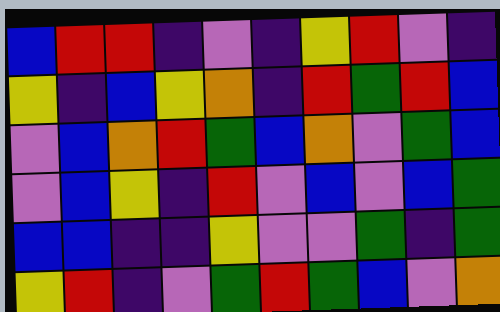[["blue", "red", "red", "indigo", "violet", "indigo", "yellow", "red", "violet", "indigo"], ["yellow", "indigo", "blue", "yellow", "orange", "indigo", "red", "green", "red", "blue"], ["violet", "blue", "orange", "red", "green", "blue", "orange", "violet", "green", "blue"], ["violet", "blue", "yellow", "indigo", "red", "violet", "blue", "violet", "blue", "green"], ["blue", "blue", "indigo", "indigo", "yellow", "violet", "violet", "green", "indigo", "green"], ["yellow", "red", "indigo", "violet", "green", "red", "green", "blue", "violet", "orange"]]